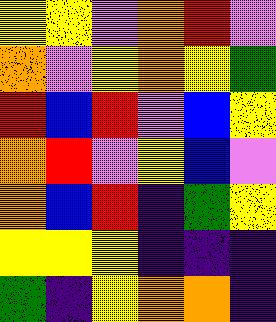[["yellow", "yellow", "violet", "orange", "red", "violet"], ["orange", "violet", "yellow", "orange", "yellow", "green"], ["red", "blue", "red", "violet", "blue", "yellow"], ["orange", "red", "violet", "yellow", "blue", "violet"], ["orange", "blue", "red", "indigo", "green", "yellow"], ["yellow", "yellow", "yellow", "indigo", "indigo", "indigo"], ["green", "indigo", "yellow", "orange", "orange", "indigo"]]